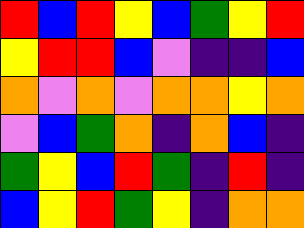[["red", "blue", "red", "yellow", "blue", "green", "yellow", "red"], ["yellow", "red", "red", "blue", "violet", "indigo", "indigo", "blue"], ["orange", "violet", "orange", "violet", "orange", "orange", "yellow", "orange"], ["violet", "blue", "green", "orange", "indigo", "orange", "blue", "indigo"], ["green", "yellow", "blue", "red", "green", "indigo", "red", "indigo"], ["blue", "yellow", "red", "green", "yellow", "indigo", "orange", "orange"]]